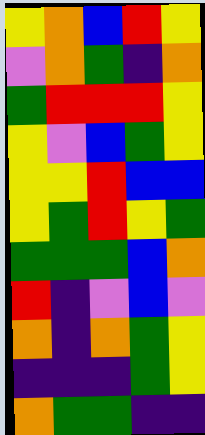[["yellow", "orange", "blue", "red", "yellow"], ["violet", "orange", "green", "indigo", "orange"], ["green", "red", "red", "red", "yellow"], ["yellow", "violet", "blue", "green", "yellow"], ["yellow", "yellow", "red", "blue", "blue"], ["yellow", "green", "red", "yellow", "green"], ["green", "green", "green", "blue", "orange"], ["red", "indigo", "violet", "blue", "violet"], ["orange", "indigo", "orange", "green", "yellow"], ["indigo", "indigo", "indigo", "green", "yellow"], ["orange", "green", "green", "indigo", "indigo"]]